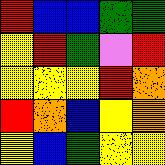[["red", "blue", "blue", "green", "green"], ["yellow", "red", "green", "violet", "red"], ["yellow", "yellow", "yellow", "red", "orange"], ["red", "orange", "blue", "yellow", "orange"], ["yellow", "blue", "green", "yellow", "yellow"]]